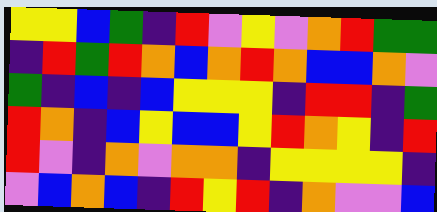[["yellow", "yellow", "blue", "green", "indigo", "red", "violet", "yellow", "violet", "orange", "red", "green", "green"], ["indigo", "red", "green", "red", "orange", "blue", "orange", "red", "orange", "blue", "blue", "orange", "violet"], ["green", "indigo", "blue", "indigo", "blue", "yellow", "yellow", "yellow", "indigo", "red", "red", "indigo", "green"], ["red", "orange", "indigo", "blue", "yellow", "blue", "blue", "yellow", "red", "orange", "yellow", "indigo", "red"], ["red", "violet", "indigo", "orange", "violet", "orange", "orange", "indigo", "yellow", "yellow", "yellow", "yellow", "indigo"], ["violet", "blue", "orange", "blue", "indigo", "red", "yellow", "red", "indigo", "orange", "violet", "violet", "blue"]]